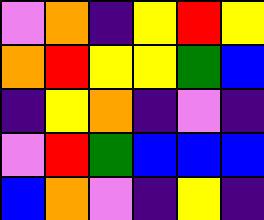[["violet", "orange", "indigo", "yellow", "red", "yellow"], ["orange", "red", "yellow", "yellow", "green", "blue"], ["indigo", "yellow", "orange", "indigo", "violet", "indigo"], ["violet", "red", "green", "blue", "blue", "blue"], ["blue", "orange", "violet", "indigo", "yellow", "indigo"]]